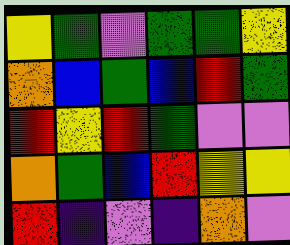[["yellow", "green", "violet", "green", "green", "yellow"], ["orange", "blue", "green", "blue", "red", "green"], ["red", "yellow", "red", "green", "violet", "violet"], ["orange", "green", "blue", "red", "yellow", "yellow"], ["red", "indigo", "violet", "indigo", "orange", "violet"]]